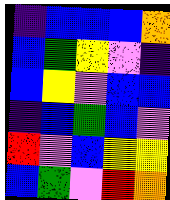[["indigo", "blue", "blue", "blue", "orange"], ["blue", "green", "yellow", "violet", "indigo"], ["blue", "yellow", "violet", "blue", "blue"], ["indigo", "blue", "green", "blue", "violet"], ["red", "violet", "blue", "yellow", "yellow"], ["blue", "green", "violet", "red", "orange"]]